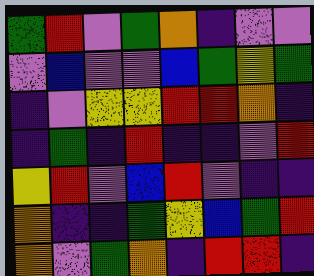[["green", "red", "violet", "green", "orange", "indigo", "violet", "violet"], ["violet", "blue", "violet", "violet", "blue", "green", "yellow", "green"], ["indigo", "violet", "yellow", "yellow", "red", "red", "orange", "indigo"], ["indigo", "green", "indigo", "red", "indigo", "indigo", "violet", "red"], ["yellow", "red", "violet", "blue", "red", "violet", "indigo", "indigo"], ["orange", "indigo", "indigo", "green", "yellow", "blue", "green", "red"], ["orange", "violet", "green", "orange", "indigo", "red", "red", "indigo"]]